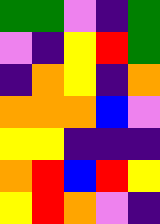[["green", "green", "violet", "indigo", "green"], ["violet", "indigo", "yellow", "red", "green"], ["indigo", "orange", "yellow", "indigo", "orange"], ["orange", "orange", "orange", "blue", "violet"], ["yellow", "yellow", "indigo", "indigo", "indigo"], ["orange", "red", "blue", "red", "yellow"], ["yellow", "red", "orange", "violet", "indigo"]]